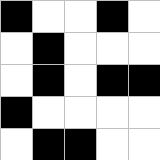[["black", "white", "white", "black", "white"], ["white", "black", "white", "white", "white"], ["white", "black", "white", "black", "black"], ["black", "white", "white", "white", "white"], ["white", "black", "black", "white", "white"]]